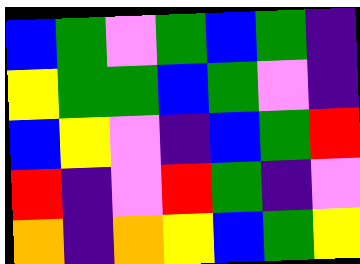[["blue", "green", "violet", "green", "blue", "green", "indigo"], ["yellow", "green", "green", "blue", "green", "violet", "indigo"], ["blue", "yellow", "violet", "indigo", "blue", "green", "red"], ["red", "indigo", "violet", "red", "green", "indigo", "violet"], ["orange", "indigo", "orange", "yellow", "blue", "green", "yellow"]]